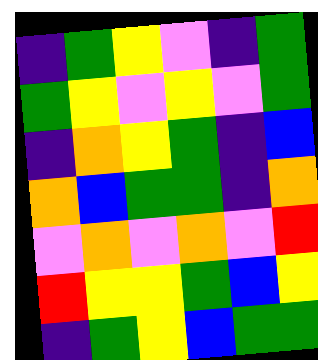[["indigo", "green", "yellow", "violet", "indigo", "green"], ["green", "yellow", "violet", "yellow", "violet", "green"], ["indigo", "orange", "yellow", "green", "indigo", "blue"], ["orange", "blue", "green", "green", "indigo", "orange"], ["violet", "orange", "violet", "orange", "violet", "red"], ["red", "yellow", "yellow", "green", "blue", "yellow"], ["indigo", "green", "yellow", "blue", "green", "green"]]